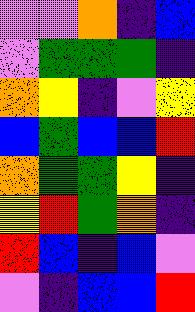[["violet", "violet", "orange", "indigo", "blue"], ["violet", "green", "green", "green", "indigo"], ["orange", "yellow", "indigo", "violet", "yellow"], ["blue", "green", "blue", "blue", "red"], ["orange", "green", "green", "yellow", "indigo"], ["yellow", "red", "green", "orange", "indigo"], ["red", "blue", "indigo", "blue", "violet"], ["violet", "indigo", "blue", "blue", "red"]]